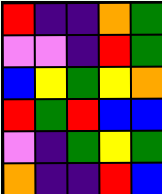[["red", "indigo", "indigo", "orange", "green"], ["violet", "violet", "indigo", "red", "green"], ["blue", "yellow", "green", "yellow", "orange"], ["red", "green", "red", "blue", "blue"], ["violet", "indigo", "green", "yellow", "green"], ["orange", "indigo", "indigo", "red", "blue"]]